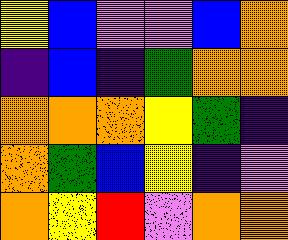[["yellow", "blue", "violet", "violet", "blue", "orange"], ["indigo", "blue", "indigo", "green", "orange", "orange"], ["orange", "orange", "orange", "yellow", "green", "indigo"], ["orange", "green", "blue", "yellow", "indigo", "violet"], ["orange", "yellow", "red", "violet", "orange", "orange"]]